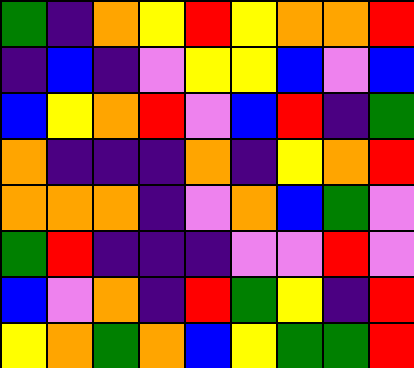[["green", "indigo", "orange", "yellow", "red", "yellow", "orange", "orange", "red"], ["indigo", "blue", "indigo", "violet", "yellow", "yellow", "blue", "violet", "blue"], ["blue", "yellow", "orange", "red", "violet", "blue", "red", "indigo", "green"], ["orange", "indigo", "indigo", "indigo", "orange", "indigo", "yellow", "orange", "red"], ["orange", "orange", "orange", "indigo", "violet", "orange", "blue", "green", "violet"], ["green", "red", "indigo", "indigo", "indigo", "violet", "violet", "red", "violet"], ["blue", "violet", "orange", "indigo", "red", "green", "yellow", "indigo", "red"], ["yellow", "orange", "green", "orange", "blue", "yellow", "green", "green", "red"]]